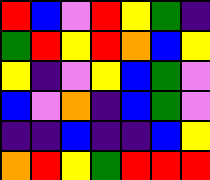[["red", "blue", "violet", "red", "yellow", "green", "indigo"], ["green", "red", "yellow", "red", "orange", "blue", "yellow"], ["yellow", "indigo", "violet", "yellow", "blue", "green", "violet"], ["blue", "violet", "orange", "indigo", "blue", "green", "violet"], ["indigo", "indigo", "blue", "indigo", "indigo", "blue", "yellow"], ["orange", "red", "yellow", "green", "red", "red", "red"]]